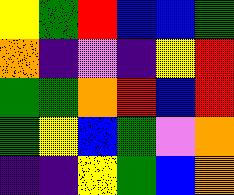[["yellow", "green", "red", "blue", "blue", "green"], ["orange", "indigo", "violet", "indigo", "yellow", "red"], ["green", "green", "orange", "red", "blue", "red"], ["green", "yellow", "blue", "green", "violet", "orange"], ["indigo", "indigo", "yellow", "green", "blue", "orange"]]